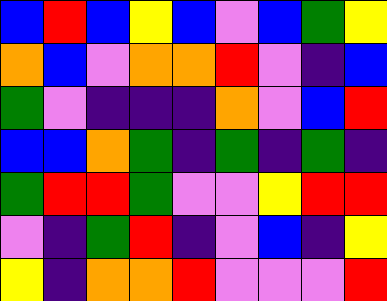[["blue", "red", "blue", "yellow", "blue", "violet", "blue", "green", "yellow"], ["orange", "blue", "violet", "orange", "orange", "red", "violet", "indigo", "blue"], ["green", "violet", "indigo", "indigo", "indigo", "orange", "violet", "blue", "red"], ["blue", "blue", "orange", "green", "indigo", "green", "indigo", "green", "indigo"], ["green", "red", "red", "green", "violet", "violet", "yellow", "red", "red"], ["violet", "indigo", "green", "red", "indigo", "violet", "blue", "indigo", "yellow"], ["yellow", "indigo", "orange", "orange", "red", "violet", "violet", "violet", "red"]]